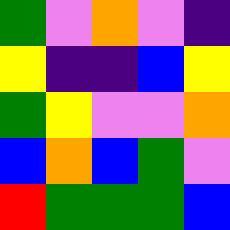[["green", "violet", "orange", "violet", "indigo"], ["yellow", "indigo", "indigo", "blue", "yellow"], ["green", "yellow", "violet", "violet", "orange"], ["blue", "orange", "blue", "green", "violet"], ["red", "green", "green", "green", "blue"]]